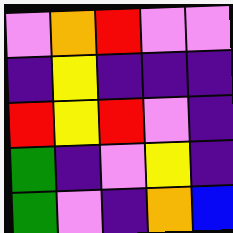[["violet", "orange", "red", "violet", "violet"], ["indigo", "yellow", "indigo", "indigo", "indigo"], ["red", "yellow", "red", "violet", "indigo"], ["green", "indigo", "violet", "yellow", "indigo"], ["green", "violet", "indigo", "orange", "blue"]]